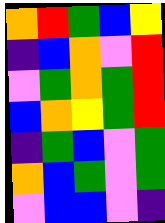[["orange", "red", "green", "blue", "yellow"], ["indigo", "blue", "orange", "violet", "red"], ["violet", "green", "orange", "green", "red"], ["blue", "orange", "yellow", "green", "red"], ["indigo", "green", "blue", "violet", "green"], ["orange", "blue", "green", "violet", "green"], ["violet", "blue", "blue", "violet", "indigo"]]